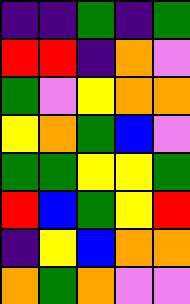[["indigo", "indigo", "green", "indigo", "green"], ["red", "red", "indigo", "orange", "violet"], ["green", "violet", "yellow", "orange", "orange"], ["yellow", "orange", "green", "blue", "violet"], ["green", "green", "yellow", "yellow", "green"], ["red", "blue", "green", "yellow", "red"], ["indigo", "yellow", "blue", "orange", "orange"], ["orange", "green", "orange", "violet", "violet"]]